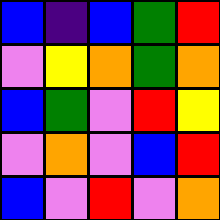[["blue", "indigo", "blue", "green", "red"], ["violet", "yellow", "orange", "green", "orange"], ["blue", "green", "violet", "red", "yellow"], ["violet", "orange", "violet", "blue", "red"], ["blue", "violet", "red", "violet", "orange"]]